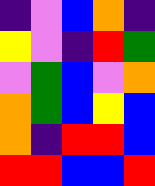[["indigo", "violet", "blue", "orange", "indigo"], ["yellow", "violet", "indigo", "red", "green"], ["violet", "green", "blue", "violet", "orange"], ["orange", "green", "blue", "yellow", "blue"], ["orange", "indigo", "red", "red", "blue"], ["red", "red", "blue", "blue", "red"]]